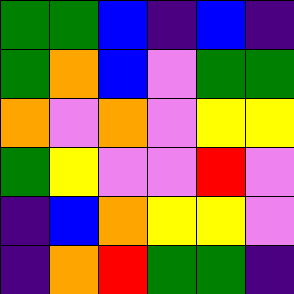[["green", "green", "blue", "indigo", "blue", "indigo"], ["green", "orange", "blue", "violet", "green", "green"], ["orange", "violet", "orange", "violet", "yellow", "yellow"], ["green", "yellow", "violet", "violet", "red", "violet"], ["indigo", "blue", "orange", "yellow", "yellow", "violet"], ["indigo", "orange", "red", "green", "green", "indigo"]]